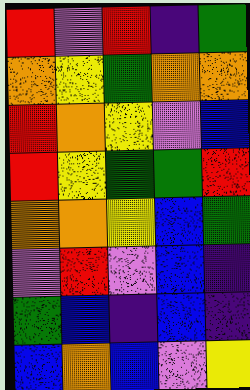[["red", "violet", "red", "indigo", "green"], ["orange", "yellow", "green", "orange", "orange"], ["red", "orange", "yellow", "violet", "blue"], ["red", "yellow", "green", "green", "red"], ["orange", "orange", "yellow", "blue", "green"], ["violet", "red", "violet", "blue", "indigo"], ["green", "blue", "indigo", "blue", "indigo"], ["blue", "orange", "blue", "violet", "yellow"]]